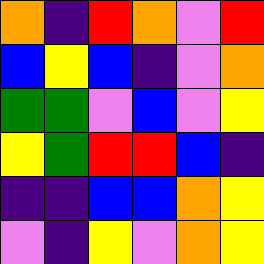[["orange", "indigo", "red", "orange", "violet", "red"], ["blue", "yellow", "blue", "indigo", "violet", "orange"], ["green", "green", "violet", "blue", "violet", "yellow"], ["yellow", "green", "red", "red", "blue", "indigo"], ["indigo", "indigo", "blue", "blue", "orange", "yellow"], ["violet", "indigo", "yellow", "violet", "orange", "yellow"]]